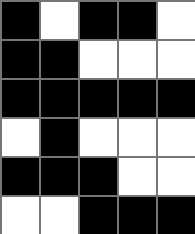[["black", "white", "black", "black", "white"], ["black", "black", "white", "white", "white"], ["black", "black", "black", "black", "black"], ["white", "black", "white", "white", "white"], ["black", "black", "black", "white", "white"], ["white", "white", "black", "black", "black"]]